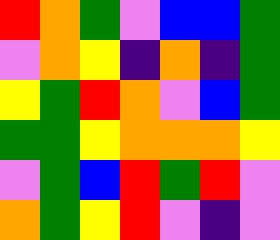[["red", "orange", "green", "violet", "blue", "blue", "green"], ["violet", "orange", "yellow", "indigo", "orange", "indigo", "green"], ["yellow", "green", "red", "orange", "violet", "blue", "green"], ["green", "green", "yellow", "orange", "orange", "orange", "yellow"], ["violet", "green", "blue", "red", "green", "red", "violet"], ["orange", "green", "yellow", "red", "violet", "indigo", "violet"]]